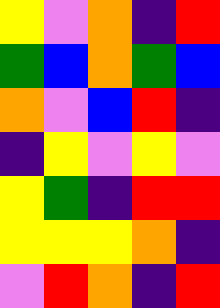[["yellow", "violet", "orange", "indigo", "red"], ["green", "blue", "orange", "green", "blue"], ["orange", "violet", "blue", "red", "indigo"], ["indigo", "yellow", "violet", "yellow", "violet"], ["yellow", "green", "indigo", "red", "red"], ["yellow", "yellow", "yellow", "orange", "indigo"], ["violet", "red", "orange", "indigo", "red"]]